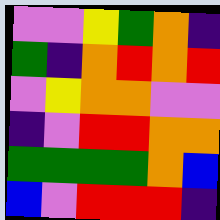[["violet", "violet", "yellow", "green", "orange", "indigo"], ["green", "indigo", "orange", "red", "orange", "red"], ["violet", "yellow", "orange", "orange", "violet", "violet"], ["indigo", "violet", "red", "red", "orange", "orange"], ["green", "green", "green", "green", "orange", "blue"], ["blue", "violet", "red", "red", "red", "indigo"]]